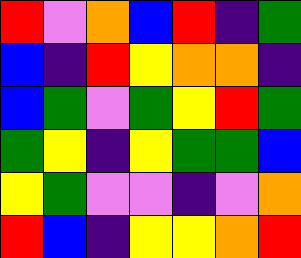[["red", "violet", "orange", "blue", "red", "indigo", "green"], ["blue", "indigo", "red", "yellow", "orange", "orange", "indigo"], ["blue", "green", "violet", "green", "yellow", "red", "green"], ["green", "yellow", "indigo", "yellow", "green", "green", "blue"], ["yellow", "green", "violet", "violet", "indigo", "violet", "orange"], ["red", "blue", "indigo", "yellow", "yellow", "orange", "red"]]